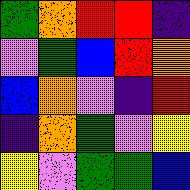[["green", "orange", "red", "red", "indigo"], ["violet", "green", "blue", "red", "orange"], ["blue", "orange", "violet", "indigo", "red"], ["indigo", "orange", "green", "violet", "yellow"], ["yellow", "violet", "green", "green", "blue"]]